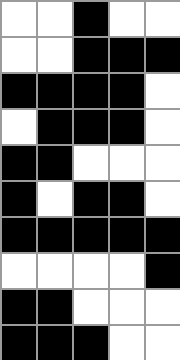[["white", "white", "black", "white", "white"], ["white", "white", "black", "black", "black"], ["black", "black", "black", "black", "white"], ["white", "black", "black", "black", "white"], ["black", "black", "white", "white", "white"], ["black", "white", "black", "black", "white"], ["black", "black", "black", "black", "black"], ["white", "white", "white", "white", "black"], ["black", "black", "white", "white", "white"], ["black", "black", "black", "white", "white"]]